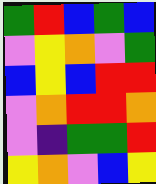[["green", "red", "blue", "green", "blue"], ["violet", "yellow", "orange", "violet", "green"], ["blue", "yellow", "blue", "red", "red"], ["violet", "orange", "red", "red", "orange"], ["violet", "indigo", "green", "green", "red"], ["yellow", "orange", "violet", "blue", "yellow"]]